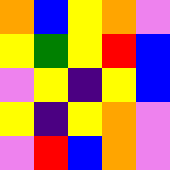[["orange", "blue", "yellow", "orange", "violet"], ["yellow", "green", "yellow", "red", "blue"], ["violet", "yellow", "indigo", "yellow", "blue"], ["yellow", "indigo", "yellow", "orange", "violet"], ["violet", "red", "blue", "orange", "violet"]]